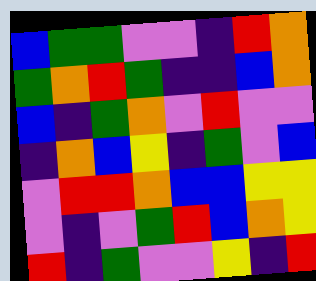[["blue", "green", "green", "violet", "violet", "indigo", "red", "orange"], ["green", "orange", "red", "green", "indigo", "indigo", "blue", "orange"], ["blue", "indigo", "green", "orange", "violet", "red", "violet", "violet"], ["indigo", "orange", "blue", "yellow", "indigo", "green", "violet", "blue"], ["violet", "red", "red", "orange", "blue", "blue", "yellow", "yellow"], ["violet", "indigo", "violet", "green", "red", "blue", "orange", "yellow"], ["red", "indigo", "green", "violet", "violet", "yellow", "indigo", "red"]]